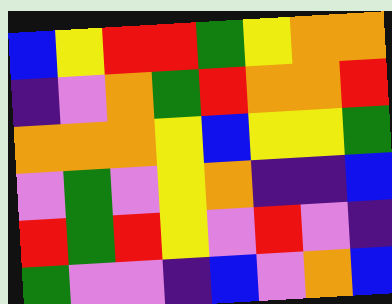[["blue", "yellow", "red", "red", "green", "yellow", "orange", "orange"], ["indigo", "violet", "orange", "green", "red", "orange", "orange", "red"], ["orange", "orange", "orange", "yellow", "blue", "yellow", "yellow", "green"], ["violet", "green", "violet", "yellow", "orange", "indigo", "indigo", "blue"], ["red", "green", "red", "yellow", "violet", "red", "violet", "indigo"], ["green", "violet", "violet", "indigo", "blue", "violet", "orange", "blue"]]